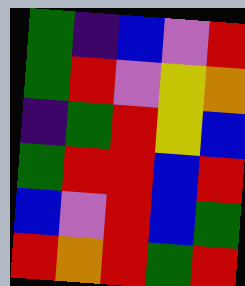[["green", "indigo", "blue", "violet", "red"], ["green", "red", "violet", "yellow", "orange"], ["indigo", "green", "red", "yellow", "blue"], ["green", "red", "red", "blue", "red"], ["blue", "violet", "red", "blue", "green"], ["red", "orange", "red", "green", "red"]]